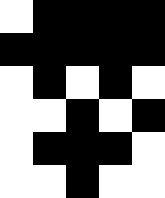[["white", "black", "black", "black", "black"], ["black", "black", "black", "black", "black"], ["white", "black", "white", "black", "white"], ["white", "white", "black", "white", "black"], ["white", "black", "black", "black", "white"], ["white", "white", "black", "white", "white"]]